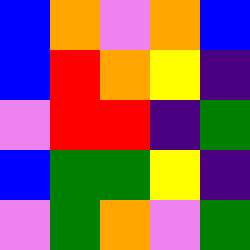[["blue", "orange", "violet", "orange", "blue"], ["blue", "red", "orange", "yellow", "indigo"], ["violet", "red", "red", "indigo", "green"], ["blue", "green", "green", "yellow", "indigo"], ["violet", "green", "orange", "violet", "green"]]